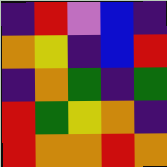[["indigo", "red", "violet", "blue", "indigo"], ["orange", "yellow", "indigo", "blue", "red"], ["indigo", "orange", "green", "indigo", "green"], ["red", "green", "yellow", "orange", "indigo"], ["red", "orange", "orange", "red", "orange"]]